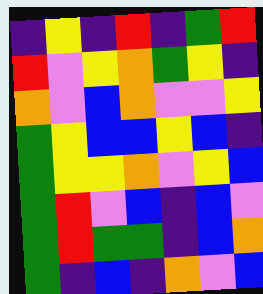[["indigo", "yellow", "indigo", "red", "indigo", "green", "red"], ["red", "violet", "yellow", "orange", "green", "yellow", "indigo"], ["orange", "violet", "blue", "orange", "violet", "violet", "yellow"], ["green", "yellow", "blue", "blue", "yellow", "blue", "indigo"], ["green", "yellow", "yellow", "orange", "violet", "yellow", "blue"], ["green", "red", "violet", "blue", "indigo", "blue", "violet"], ["green", "red", "green", "green", "indigo", "blue", "orange"], ["green", "indigo", "blue", "indigo", "orange", "violet", "blue"]]